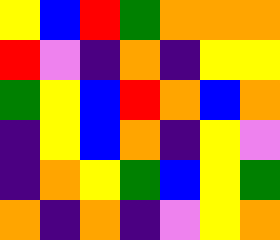[["yellow", "blue", "red", "green", "orange", "orange", "orange"], ["red", "violet", "indigo", "orange", "indigo", "yellow", "yellow"], ["green", "yellow", "blue", "red", "orange", "blue", "orange"], ["indigo", "yellow", "blue", "orange", "indigo", "yellow", "violet"], ["indigo", "orange", "yellow", "green", "blue", "yellow", "green"], ["orange", "indigo", "orange", "indigo", "violet", "yellow", "orange"]]